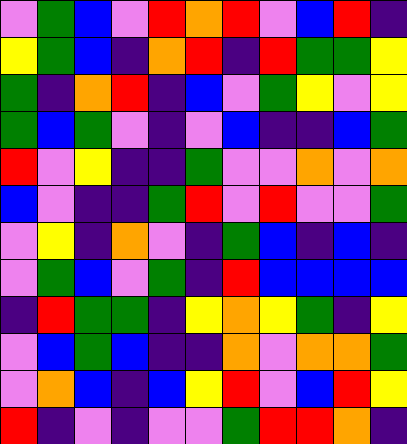[["violet", "green", "blue", "violet", "red", "orange", "red", "violet", "blue", "red", "indigo"], ["yellow", "green", "blue", "indigo", "orange", "red", "indigo", "red", "green", "green", "yellow"], ["green", "indigo", "orange", "red", "indigo", "blue", "violet", "green", "yellow", "violet", "yellow"], ["green", "blue", "green", "violet", "indigo", "violet", "blue", "indigo", "indigo", "blue", "green"], ["red", "violet", "yellow", "indigo", "indigo", "green", "violet", "violet", "orange", "violet", "orange"], ["blue", "violet", "indigo", "indigo", "green", "red", "violet", "red", "violet", "violet", "green"], ["violet", "yellow", "indigo", "orange", "violet", "indigo", "green", "blue", "indigo", "blue", "indigo"], ["violet", "green", "blue", "violet", "green", "indigo", "red", "blue", "blue", "blue", "blue"], ["indigo", "red", "green", "green", "indigo", "yellow", "orange", "yellow", "green", "indigo", "yellow"], ["violet", "blue", "green", "blue", "indigo", "indigo", "orange", "violet", "orange", "orange", "green"], ["violet", "orange", "blue", "indigo", "blue", "yellow", "red", "violet", "blue", "red", "yellow"], ["red", "indigo", "violet", "indigo", "violet", "violet", "green", "red", "red", "orange", "indigo"]]